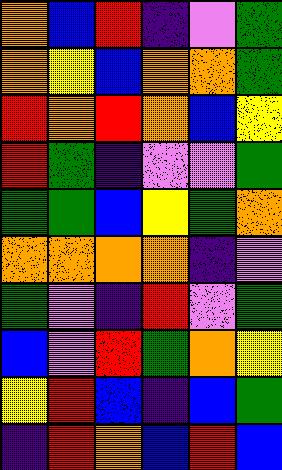[["orange", "blue", "red", "indigo", "violet", "green"], ["orange", "yellow", "blue", "orange", "orange", "green"], ["red", "orange", "red", "orange", "blue", "yellow"], ["red", "green", "indigo", "violet", "violet", "green"], ["green", "green", "blue", "yellow", "green", "orange"], ["orange", "orange", "orange", "orange", "indigo", "violet"], ["green", "violet", "indigo", "red", "violet", "green"], ["blue", "violet", "red", "green", "orange", "yellow"], ["yellow", "red", "blue", "indigo", "blue", "green"], ["indigo", "red", "orange", "blue", "red", "blue"]]